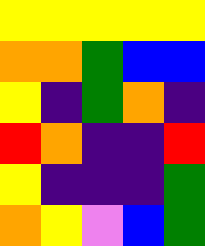[["yellow", "yellow", "yellow", "yellow", "yellow"], ["orange", "orange", "green", "blue", "blue"], ["yellow", "indigo", "green", "orange", "indigo"], ["red", "orange", "indigo", "indigo", "red"], ["yellow", "indigo", "indigo", "indigo", "green"], ["orange", "yellow", "violet", "blue", "green"]]